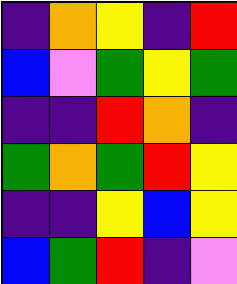[["indigo", "orange", "yellow", "indigo", "red"], ["blue", "violet", "green", "yellow", "green"], ["indigo", "indigo", "red", "orange", "indigo"], ["green", "orange", "green", "red", "yellow"], ["indigo", "indigo", "yellow", "blue", "yellow"], ["blue", "green", "red", "indigo", "violet"]]